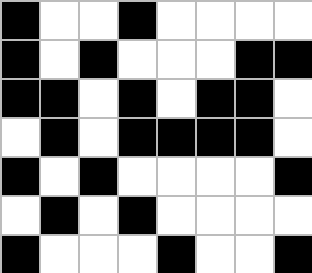[["black", "white", "white", "black", "white", "white", "white", "white"], ["black", "white", "black", "white", "white", "white", "black", "black"], ["black", "black", "white", "black", "white", "black", "black", "white"], ["white", "black", "white", "black", "black", "black", "black", "white"], ["black", "white", "black", "white", "white", "white", "white", "black"], ["white", "black", "white", "black", "white", "white", "white", "white"], ["black", "white", "white", "white", "black", "white", "white", "black"]]